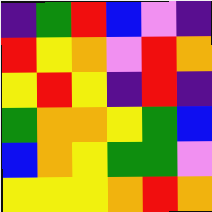[["indigo", "green", "red", "blue", "violet", "indigo"], ["red", "yellow", "orange", "violet", "red", "orange"], ["yellow", "red", "yellow", "indigo", "red", "indigo"], ["green", "orange", "orange", "yellow", "green", "blue"], ["blue", "orange", "yellow", "green", "green", "violet"], ["yellow", "yellow", "yellow", "orange", "red", "orange"]]